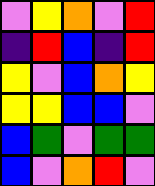[["violet", "yellow", "orange", "violet", "red"], ["indigo", "red", "blue", "indigo", "red"], ["yellow", "violet", "blue", "orange", "yellow"], ["yellow", "yellow", "blue", "blue", "violet"], ["blue", "green", "violet", "green", "green"], ["blue", "violet", "orange", "red", "violet"]]